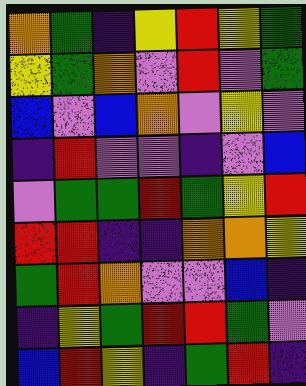[["orange", "green", "indigo", "yellow", "red", "yellow", "green"], ["yellow", "green", "orange", "violet", "red", "violet", "green"], ["blue", "violet", "blue", "orange", "violet", "yellow", "violet"], ["indigo", "red", "violet", "violet", "indigo", "violet", "blue"], ["violet", "green", "green", "red", "green", "yellow", "red"], ["red", "red", "indigo", "indigo", "orange", "orange", "yellow"], ["green", "red", "orange", "violet", "violet", "blue", "indigo"], ["indigo", "yellow", "green", "red", "red", "green", "violet"], ["blue", "red", "yellow", "indigo", "green", "red", "indigo"]]